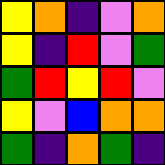[["yellow", "orange", "indigo", "violet", "orange"], ["yellow", "indigo", "red", "violet", "green"], ["green", "red", "yellow", "red", "violet"], ["yellow", "violet", "blue", "orange", "orange"], ["green", "indigo", "orange", "green", "indigo"]]